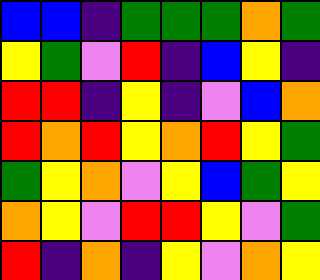[["blue", "blue", "indigo", "green", "green", "green", "orange", "green"], ["yellow", "green", "violet", "red", "indigo", "blue", "yellow", "indigo"], ["red", "red", "indigo", "yellow", "indigo", "violet", "blue", "orange"], ["red", "orange", "red", "yellow", "orange", "red", "yellow", "green"], ["green", "yellow", "orange", "violet", "yellow", "blue", "green", "yellow"], ["orange", "yellow", "violet", "red", "red", "yellow", "violet", "green"], ["red", "indigo", "orange", "indigo", "yellow", "violet", "orange", "yellow"]]